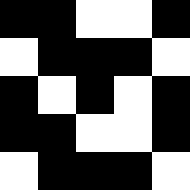[["black", "black", "white", "white", "black"], ["white", "black", "black", "black", "white"], ["black", "white", "black", "white", "black"], ["black", "black", "white", "white", "black"], ["white", "black", "black", "black", "white"]]